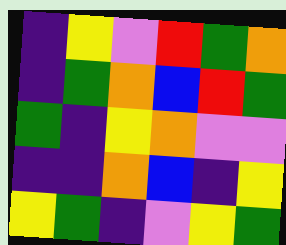[["indigo", "yellow", "violet", "red", "green", "orange"], ["indigo", "green", "orange", "blue", "red", "green"], ["green", "indigo", "yellow", "orange", "violet", "violet"], ["indigo", "indigo", "orange", "blue", "indigo", "yellow"], ["yellow", "green", "indigo", "violet", "yellow", "green"]]